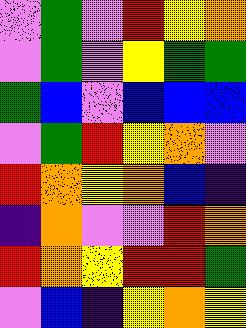[["violet", "green", "violet", "red", "yellow", "orange"], ["violet", "green", "violet", "yellow", "green", "green"], ["green", "blue", "violet", "blue", "blue", "blue"], ["violet", "green", "red", "yellow", "orange", "violet"], ["red", "orange", "yellow", "orange", "blue", "indigo"], ["indigo", "orange", "violet", "violet", "red", "orange"], ["red", "orange", "yellow", "red", "red", "green"], ["violet", "blue", "indigo", "yellow", "orange", "yellow"]]